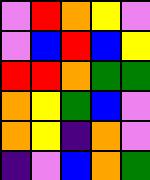[["violet", "red", "orange", "yellow", "violet"], ["violet", "blue", "red", "blue", "yellow"], ["red", "red", "orange", "green", "green"], ["orange", "yellow", "green", "blue", "violet"], ["orange", "yellow", "indigo", "orange", "violet"], ["indigo", "violet", "blue", "orange", "green"]]